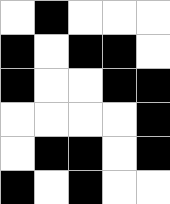[["white", "black", "white", "white", "white"], ["black", "white", "black", "black", "white"], ["black", "white", "white", "black", "black"], ["white", "white", "white", "white", "black"], ["white", "black", "black", "white", "black"], ["black", "white", "black", "white", "white"]]